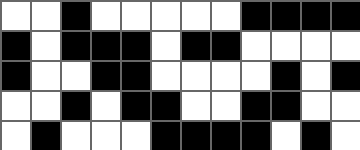[["white", "white", "black", "white", "white", "white", "white", "white", "black", "black", "black", "black"], ["black", "white", "black", "black", "black", "white", "black", "black", "white", "white", "white", "white"], ["black", "white", "white", "black", "black", "white", "white", "white", "white", "black", "white", "black"], ["white", "white", "black", "white", "black", "black", "white", "white", "black", "black", "white", "white"], ["white", "black", "white", "white", "white", "black", "black", "black", "black", "white", "black", "white"]]